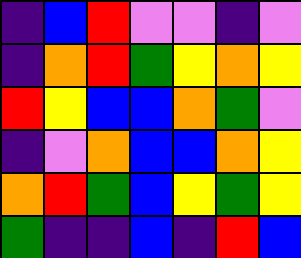[["indigo", "blue", "red", "violet", "violet", "indigo", "violet"], ["indigo", "orange", "red", "green", "yellow", "orange", "yellow"], ["red", "yellow", "blue", "blue", "orange", "green", "violet"], ["indigo", "violet", "orange", "blue", "blue", "orange", "yellow"], ["orange", "red", "green", "blue", "yellow", "green", "yellow"], ["green", "indigo", "indigo", "blue", "indigo", "red", "blue"]]